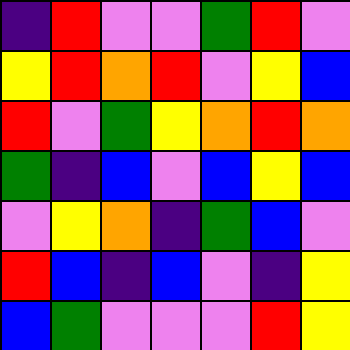[["indigo", "red", "violet", "violet", "green", "red", "violet"], ["yellow", "red", "orange", "red", "violet", "yellow", "blue"], ["red", "violet", "green", "yellow", "orange", "red", "orange"], ["green", "indigo", "blue", "violet", "blue", "yellow", "blue"], ["violet", "yellow", "orange", "indigo", "green", "blue", "violet"], ["red", "blue", "indigo", "blue", "violet", "indigo", "yellow"], ["blue", "green", "violet", "violet", "violet", "red", "yellow"]]